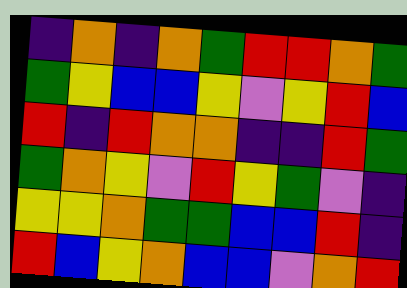[["indigo", "orange", "indigo", "orange", "green", "red", "red", "orange", "green"], ["green", "yellow", "blue", "blue", "yellow", "violet", "yellow", "red", "blue"], ["red", "indigo", "red", "orange", "orange", "indigo", "indigo", "red", "green"], ["green", "orange", "yellow", "violet", "red", "yellow", "green", "violet", "indigo"], ["yellow", "yellow", "orange", "green", "green", "blue", "blue", "red", "indigo"], ["red", "blue", "yellow", "orange", "blue", "blue", "violet", "orange", "red"]]